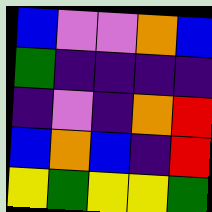[["blue", "violet", "violet", "orange", "blue"], ["green", "indigo", "indigo", "indigo", "indigo"], ["indigo", "violet", "indigo", "orange", "red"], ["blue", "orange", "blue", "indigo", "red"], ["yellow", "green", "yellow", "yellow", "green"]]